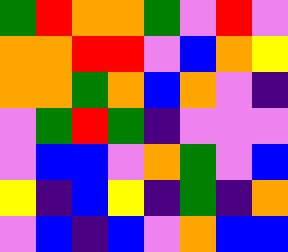[["green", "red", "orange", "orange", "green", "violet", "red", "violet"], ["orange", "orange", "red", "red", "violet", "blue", "orange", "yellow"], ["orange", "orange", "green", "orange", "blue", "orange", "violet", "indigo"], ["violet", "green", "red", "green", "indigo", "violet", "violet", "violet"], ["violet", "blue", "blue", "violet", "orange", "green", "violet", "blue"], ["yellow", "indigo", "blue", "yellow", "indigo", "green", "indigo", "orange"], ["violet", "blue", "indigo", "blue", "violet", "orange", "blue", "blue"]]